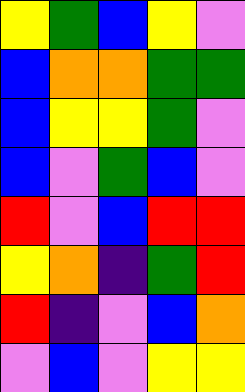[["yellow", "green", "blue", "yellow", "violet"], ["blue", "orange", "orange", "green", "green"], ["blue", "yellow", "yellow", "green", "violet"], ["blue", "violet", "green", "blue", "violet"], ["red", "violet", "blue", "red", "red"], ["yellow", "orange", "indigo", "green", "red"], ["red", "indigo", "violet", "blue", "orange"], ["violet", "blue", "violet", "yellow", "yellow"]]